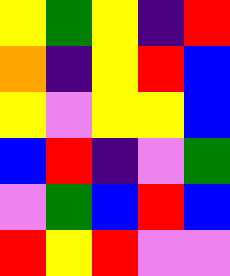[["yellow", "green", "yellow", "indigo", "red"], ["orange", "indigo", "yellow", "red", "blue"], ["yellow", "violet", "yellow", "yellow", "blue"], ["blue", "red", "indigo", "violet", "green"], ["violet", "green", "blue", "red", "blue"], ["red", "yellow", "red", "violet", "violet"]]